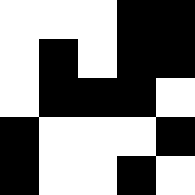[["white", "white", "white", "black", "black"], ["white", "black", "white", "black", "black"], ["white", "black", "black", "black", "white"], ["black", "white", "white", "white", "black"], ["black", "white", "white", "black", "white"]]